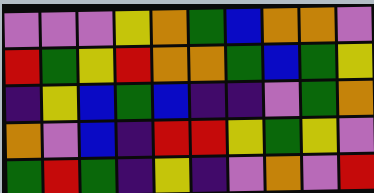[["violet", "violet", "violet", "yellow", "orange", "green", "blue", "orange", "orange", "violet"], ["red", "green", "yellow", "red", "orange", "orange", "green", "blue", "green", "yellow"], ["indigo", "yellow", "blue", "green", "blue", "indigo", "indigo", "violet", "green", "orange"], ["orange", "violet", "blue", "indigo", "red", "red", "yellow", "green", "yellow", "violet"], ["green", "red", "green", "indigo", "yellow", "indigo", "violet", "orange", "violet", "red"]]